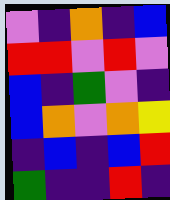[["violet", "indigo", "orange", "indigo", "blue"], ["red", "red", "violet", "red", "violet"], ["blue", "indigo", "green", "violet", "indigo"], ["blue", "orange", "violet", "orange", "yellow"], ["indigo", "blue", "indigo", "blue", "red"], ["green", "indigo", "indigo", "red", "indigo"]]